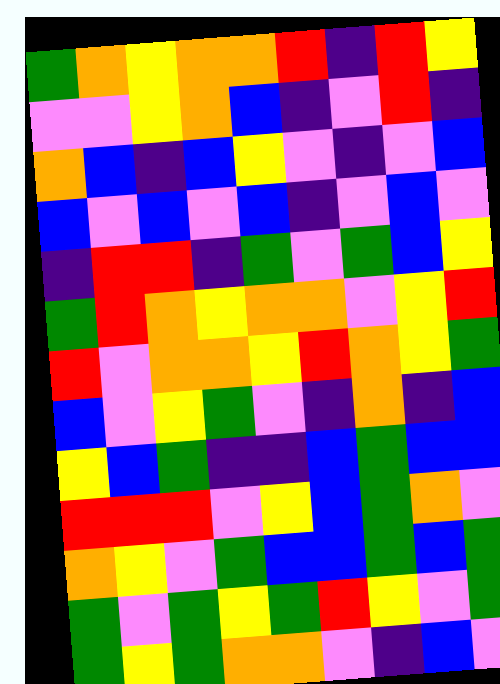[["green", "orange", "yellow", "orange", "orange", "red", "indigo", "red", "yellow"], ["violet", "violet", "yellow", "orange", "blue", "indigo", "violet", "red", "indigo"], ["orange", "blue", "indigo", "blue", "yellow", "violet", "indigo", "violet", "blue"], ["blue", "violet", "blue", "violet", "blue", "indigo", "violet", "blue", "violet"], ["indigo", "red", "red", "indigo", "green", "violet", "green", "blue", "yellow"], ["green", "red", "orange", "yellow", "orange", "orange", "violet", "yellow", "red"], ["red", "violet", "orange", "orange", "yellow", "red", "orange", "yellow", "green"], ["blue", "violet", "yellow", "green", "violet", "indigo", "orange", "indigo", "blue"], ["yellow", "blue", "green", "indigo", "indigo", "blue", "green", "blue", "blue"], ["red", "red", "red", "violet", "yellow", "blue", "green", "orange", "violet"], ["orange", "yellow", "violet", "green", "blue", "blue", "green", "blue", "green"], ["green", "violet", "green", "yellow", "green", "red", "yellow", "violet", "green"], ["green", "yellow", "green", "orange", "orange", "violet", "indigo", "blue", "violet"]]